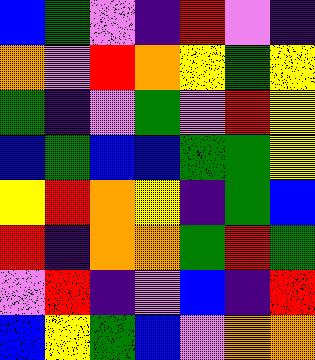[["blue", "green", "violet", "indigo", "red", "violet", "indigo"], ["orange", "violet", "red", "orange", "yellow", "green", "yellow"], ["green", "indigo", "violet", "green", "violet", "red", "yellow"], ["blue", "green", "blue", "blue", "green", "green", "yellow"], ["yellow", "red", "orange", "yellow", "indigo", "green", "blue"], ["red", "indigo", "orange", "orange", "green", "red", "green"], ["violet", "red", "indigo", "violet", "blue", "indigo", "red"], ["blue", "yellow", "green", "blue", "violet", "orange", "orange"]]